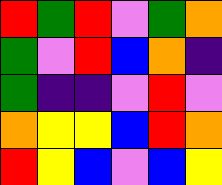[["red", "green", "red", "violet", "green", "orange"], ["green", "violet", "red", "blue", "orange", "indigo"], ["green", "indigo", "indigo", "violet", "red", "violet"], ["orange", "yellow", "yellow", "blue", "red", "orange"], ["red", "yellow", "blue", "violet", "blue", "yellow"]]